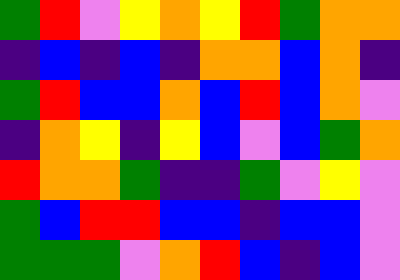[["green", "red", "violet", "yellow", "orange", "yellow", "red", "green", "orange", "orange"], ["indigo", "blue", "indigo", "blue", "indigo", "orange", "orange", "blue", "orange", "indigo"], ["green", "red", "blue", "blue", "orange", "blue", "red", "blue", "orange", "violet"], ["indigo", "orange", "yellow", "indigo", "yellow", "blue", "violet", "blue", "green", "orange"], ["red", "orange", "orange", "green", "indigo", "indigo", "green", "violet", "yellow", "violet"], ["green", "blue", "red", "red", "blue", "blue", "indigo", "blue", "blue", "violet"], ["green", "green", "green", "violet", "orange", "red", "blue", "indigo", "blue", "violet"]]